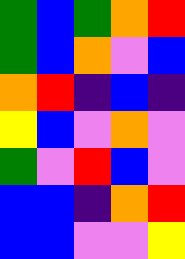[["green", "blue", "green", "orange", "red"], ["green", "blue", "orange", "violet", "blue"], ["orange", "red", "indigo", "blue", "indigo"], ["yellow", "blue", "violet", "orange", "violet"], ["green", "violet", "red", "blue", "violet"], ["blue", "blue", "indigo", "orange", "red"], ["blue", "blue", "violet", "violet", "yellow"]]